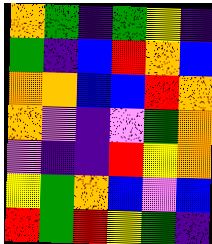[["orange", "green", "indigo", "green", "yellow", "indigo"], ["green", "indigo", "blue", "red", "orange", "blue"], ["orange", "orange", "blue", "blue", "red", "orange"], ["orange", "violet", "indigo", "violet", "green", "orange"], ["violet", "indigo", "indigo", "red", "yellow", "orange"], ["yellow", "green", "orange", "blue", "violet", "blue"], ["red", "green", "red", "yellow", "green", "indigo"]]